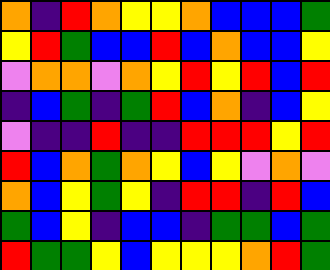[["orange", "indigo", "red", "orange", "yellow", "yellow", "orange", "blue", "blue", "blue", "green"], ["yellow", "red", "green", "blue", "blue", "red", "blue", "orange", "blue", "blue", "yellow"], ["violet", "orange", "orange", "violet", "orange", "yellow", "red", "yellow", "red", "blue", "red"], ["indigo", "blue", "green", "indigo", "green", "red", "blue", "orange", "indigo", "blue", "yellow"], ["violet", "indigo", "indigo", "red", "indigo", "indigo", "red", "red", "red", "yellow", "red"], ["red", "blue", "orange", "green", "orange", "yellow", "blue", "yellow", "violet", "orange", "violet"], ["orange", "blue", "yellow", "green", "yellow", "indigo", "red", "red", "indigo", "red", "blue"], ["green", "blue", "yellow", "indigo", "blue", "blue", "indigo", "green", "green", "blue", "green"], ["red", "green", "green", "yellow", "blue", "yellow", "yellow", "yellow", "orange", "red", "green"]]